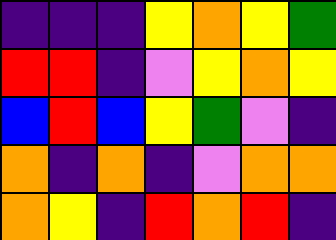[["indigo", "indigo", "indigo", "yellow", "orange", "yellow", "green"], ["red", "red", "indigo", "violet", "yellow", "orange", "yellow"], ["blue", "red", "blue", "yellow", "green", "violet", "indigo"], ["orange", "indigo", "orange", "indigo", "violet", "orange", "orange"], ["orange", "yellow", "indigo", "red", "orange", "red", "indigo"]]